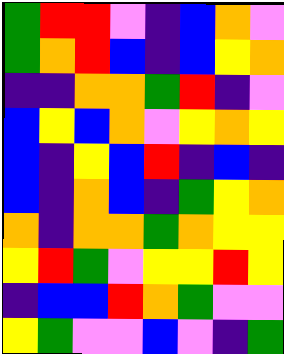[["green", "red", "red", "violet", "indigo", "blue", "orange", "violet"], ["green", "orange", "red", "blue", "indigo", "blue", "yellow", "orange"], ["indigo", "indigo", "orange", "orange", "green", "red", "indigo", "violet"], ["blue", "yellow", "blue", "orange", "violet", "yellow", "orange", "yellow"], ["blue", "indigo", "yellow", "blue", "red", "indigo", "blue", "indigo"], ["blue", "indigo", "orange", "blue", "indigo", "green", "yellow", "orange"], ["orange", "indigo", "orange", "orange", "green", "orange", "yellow", "yellow"], ["yellow", "red", "green", "violet", "yellow", "yellow", "red", "yellow"], ["indigo", "blue", "blue", "red", "orange", "green", "violet", "violet"], ["yellow", "green", "violet", "violet", "blue", "violet", "indigo", "green"]]